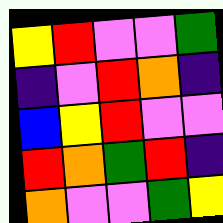[["yellow", "red", "violet", "violet", "green"], ["indigo", "violet", "red", "orange", "indigo"], ["blue", "yellow", "red", "violet", "violet"], ["red", "orange", "green", "red", "indigo"], ["orange", "violet", "violet", "green", "yellow"]]